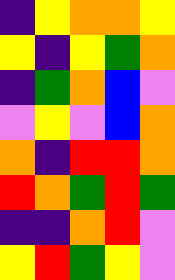[["indigo", "yellow", "orange", "orange", "yellow"], ["yellow", "indigo", "yellow", "green", "orange"], ["indigo", "green", "orange", "blue", "violet"], ["violet", "yellow", "violet", "blue", "orange"], ["orange", "indigo", "red", "red", "orange"], ["red", "orange", "green", "red", "green"], ["indigo", "indigo", "orange", "red", "violet"], ["yellow", "red", "green", "yellow", "violet"]]